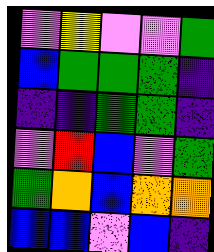[["violet", "yellow", "violet", "violet", "green"], ["blue", "green", "green", "green", "indigo"], ["indigo", "indigo", "green", "green", "indigo"], ["violet", "red", "blue", "violet", "green"], ["green", "orange", "blue", "orange", "orange"], ["blue", "blue", "violet", "blue", "indigo"]]